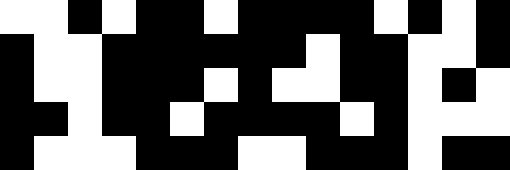[["white", "white", "black", "white", "black", "black", "white", "black", "black", "black", "black", "white", "black", "white", "black"], ["black", "white", "white", "black", "black", "black", "black", "black", "black", "white", "black", "black", "white", "white", "black"], ["black", "white", "white", "black", "black", "black", "white", "black", "white", "white", "black", "black", "white", "black", "white"], ["black", "black", "white", "black", "black", "white", "black", "black", "black", "black", "white", "black", "white", "white", "white"], ["black", "white", "white", "white", "black", "black", "black", "white", "white", "black", "black", "black", "white", "black", "black"]]